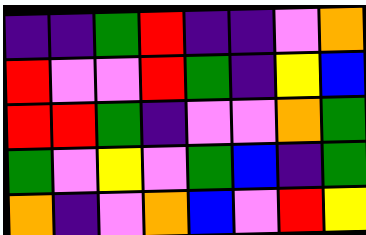[["indigo", "indigo", "green", "red", "indigo", "indigo", "violet", "orange"], ["red", "violet", "violet", "red", "green", "indigo", "yellow", "blue"], ["red", "red", "green", "indigo", "violet", "violet", "orange", "green"], ["green", "violet", "yellow", "violet", "green", "blue", "indigo", "green"], ["orange", "indigo", "violet", "orange", "blue", "violet", "red", "yellow"]]